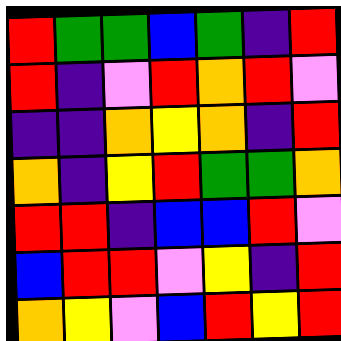[["red", "green", "green", "blue", "green", "indigo", "red"], ["red", "indigo", "violet", "red", "orange", "red", "violet"], ["indigo", "indigo", "orange", "yellow", "orange", "indigo", "red"], ["orange", "indigo", "yellow", "red", "green", "green", "orange"], ["red", "red", "indigo", "blue", "blue", "red", "violet"], ["blue", "red", "red", "violet", "yellow", "indigo", "red"], ["orange", "yellow", "violet", "blue", "red", "yellow", "red"]]